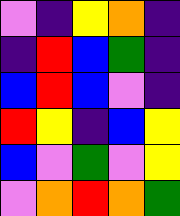[["violet", "indigo", "yellow", "orange", "indigo"], ["indigo", "red", "blue", "green", "indigo"], ["blue", "red", "blue", "violet", "indigo"], ["red", "yellow", "indigo", "blue", "yellow"], ["blue", "violet", "green", "violet", "yellow"], ["violet", "orange", "red", "orange", "green"]]